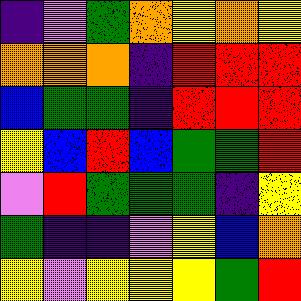[["indigo", "violet", "green", "orange", "yellow", "orange", "yellow"], ["orange", "orange", "orange", "indigo", "red", "red", "red"], ["blue", "green", "green", "indigo", "red", "red", "red"], ["yellow", "blue", "red", "blue", "green", "green", "red"], ["violet", "red", "green", "green", "green", "indigo", "yellow"], ["green", "indigo", "indigo", "violet", "yellow", "blue", "orange"], ["yellow", "violet", "yellow", "yellow", "yellow", "green", "red"]]